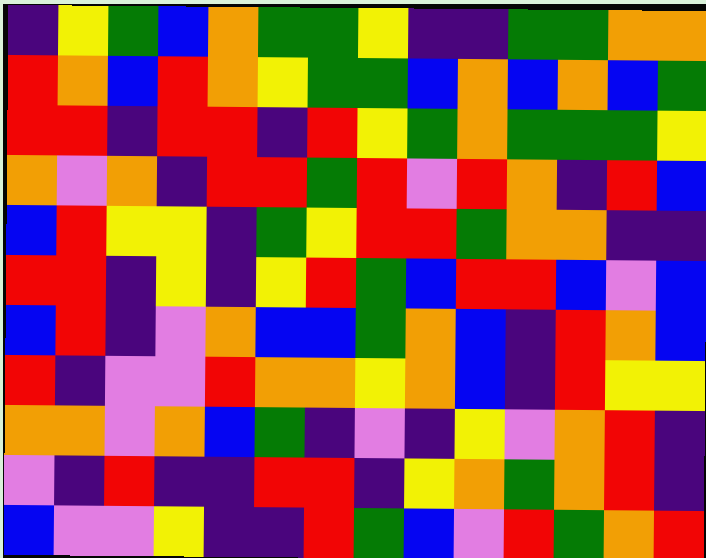[["indigo", "yellow", "green", "blue", "orange", "green", "green", "yellow", "indigo", "indigo", "green", "green", "orange", "orange"], ["red", "orange", "blue", "red", "orange", "yellow", "green", "green", "blue", "orange", "blue", "orange", "blue", "green"], ["red", "red", "indigo", "red", "red", "indigo", "red", "yellow", "green", "orange", "green", "green", "green", "yellow"], ["orange", "violet", "orange", "indigo", "red", "red", "green", "red", "violet", "red", "orange", "indigo", "red", "blue"], ["blue", "red", "yellow", "yellow", "indigo", "green", "yellow", "red", "red", "green", "orange", "orange", "indigo", "indigo"], ["red", "red", "indigo", "yellow", "indigo", "yellow", "red", "green", "blue", "red", "red", "blue", "violet", "blue"], ["blue", "red", "indigo", "violet", "orange", "blue", "blue", "green", "orange", "blue", "indigo", "red", "orange", "blue"], ["red", "indigo", "violet", "violet", "red", "orange", "orange", "yellow", "orange", "blue", "indigo", "red", "yellow", "yellow"], ["orange", "orange", "violet", "orange", "blue", "green", "indigo", "violet", "indigo", "yellow", "violet", "orange", "red", "indigo"], ["violet", "indigo", "red", "indigo", "indigo", "red", "red", "indigo", "yellow", "orange", "green", "orange", "red", "indigo"], ["blue", "violet", "violet", "yellow", "indigo", "indigo", "red", "green", "blue", "violet", "red", "green", "orange", "red"]]